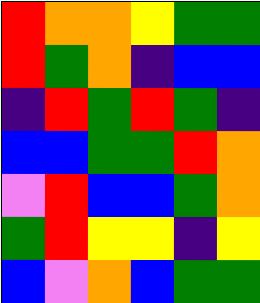[["red", "orange", "orange", "yellow", "green", "green"], ["red", "green", "orange", "indigo", "blue", "blue"], ["indigo", "red", "green", "red", "green", "indigo"], ["blue", "blue", "green", "green", "red", "orange"], ["violet", "red", "blue", "blue", "green", "orange"], ["green", "red", "yellow", "yellow", "indigo", "yellow"], ["blue", "violet", "orange", "blue", "green", "green"]]